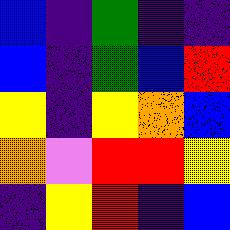[["blue", "indigo", "green", "indigo", "indigo"], ["blue", "indigo", "green", "blue", "red"], ["yellow", "indigo", "yellow", "orange", "blue"], ["orange", "violet", "red", "red", "yellow"], ["indigo", "yellow", "red", "indigo", "blue"]]